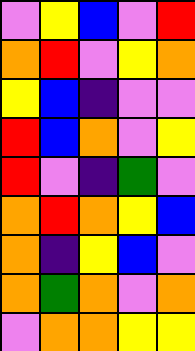[["violet", "yellow", "blue", "violet", "red"], ["orange", "red", "violet", "yellow", "orange"], ["yellow", "blue", "indigo", "violet", "violet"], ["red", "blue", "orange", "violet", "yellow"], ["red", "violet", "indigo", "green", "violet"], ["orange", "red", "orange", "yellow", "blue"], ["orange", "indigo", "yellow", "blue", "violet"], ["orange", "green", "orange", "violet", "orange"], ["violet", "orange", "orange", "yellow", "yellow"]]